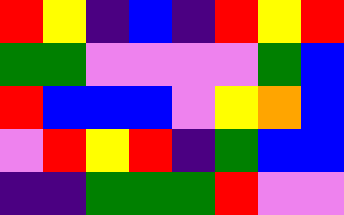[["red", "yellow", "indigo", "blue", "indigo", "red", "yellow", "red"], ["green", "green", "violet", "violet", "violet", "violet", "green", "blue"], ["red", "blue", "blue", "blue", "violet", "yellow", "orange", "blue"], ["violet", "red", "yellow", "red", "indigo", "green", "blue", "blue"], ["indigo", "indigo", "green", "green", "green", "red", "violet", "violet"]]